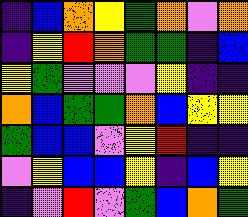[["indigo", "blue", "orange", "yellow", "green", "orange", "violet", "orange"], ["indigo", "yellow", "red", "orange", "green", "green", "indigo", "blue"], ["yellow", "green", "violet", "violet", "violet", "yellow", "indigo", "indigo"], ["orange", "blue", "green", "green", "orange", "blue", "yellow", "yellow"], ["green", "blue", "blue", "violet", "yellow", "red", "indigo", "indigo"], ["violet", "yellow", "blue", "blue", "yellow", "indigo", "blue", "yellow"], ["indigo", "violet", "red", "violet", "green", "blue", "orange", "green"]]